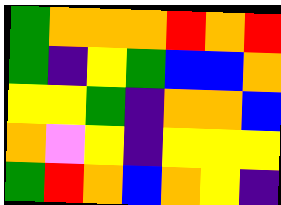[["green", "orange", "orange", "orange", "red", "orange", "red"], ["green", "indigo", "yellow", "green", "blue", "blue", "orange"], ["yellow", "yellow", "green", "indigo", "orange", "orange", "blue"], ["orange", "violet", "yellow", "indigo", "yellow", "yellow", "yellow"], ["green", "red", "orange", "blue", "orange", "yellow", "indigo"]]